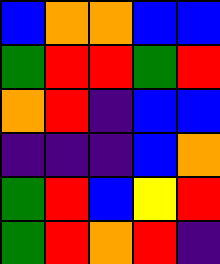[["blue", "orange", "orange", "blue", "blue"], ["green", "red", "red", "green", "red"], ["orange", "red", "indigo", "blue", "blue"], ["indigo", "indigo", "indigo", "blue", "orange"], ["green", "red", "blue", "yellow", "red"], ["green", "red", "orange", "red", "indigo"]]